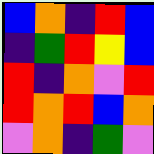[["blue", "orange", "indigo", "red", "blue"], ["indigo", "green", "red", "yellow", "blue"], ["red", "indigo", "orange", "violet", "red"], ["red", "orange", "red", "blue", "orange"], ["violet", "orange", "indigo", "green", "violet"]]